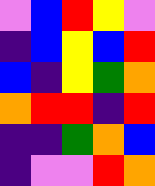[["violet", "blue", "red", "yellow", "violet"], ["indigo", "blue", "yellow", "blue", "red"], ["blue", "indigo", "yellow", "green", "orange"], ["orange", "red", "red", "indigo", "red"], ["indigo", "indigo", "green", "orange", "blue"], ["indigo", "violet", "violet", "red", "orange"]]